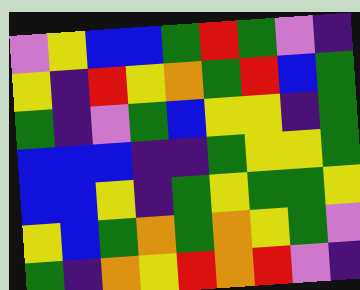[["violet", "yellow", "blue", "blue", "green", "red", "green", "violet", "indigo"], ["yellow", "indigo", "red", "yellow", "orange", "green", "red", "blue", "green"], ["green", "indigo", "violet", "green", "blue", "yellow", "yellow", "indigo", "green"], ["blue", "blue", "blue", "indigo", "indigo", "green", "yellow", "yellow", "green"], ["blue", "blue", "yellow", "indigo", "green", "yellow", "green", "green", "yellow"], ["yellow", "blue", "green", "orange", "green", "orange", "yellow", "green", "violet"], ["green", "indigo", "orange", "yellow", "red", "orange", "red", "violet", "indigo"]]